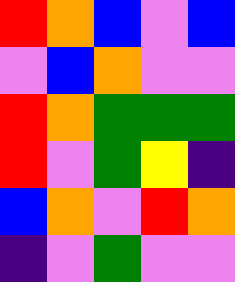[["red", "orange", "blue", "violet", "blue"], ["violet", "blue", "orange", "violet", "violet"], ["red", "orange", "green", "green", "green"], ["red", "violet", "green", "yellow", "indigo"], ["blue", "orange", "violet", "red", "orange"], ["indigo", "violet", "green", "violet", "violet"]]